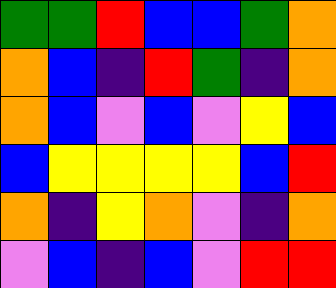[["green", "green", "red", "blue", "blue", "green", "orange"], ["orange", "blue", "indigo", "red", "green", "indigo", "orange"], ["orange", "blue", "violet", "blue", "violet", "yellow", "blue"], ["blue", "yellow", "yellow", "yellow", "yellow", "blue", "red"], ["orange", "indigo", "yellow", "orange", "violet", "indigo", "orange"], ["violet", "blue", "indigo", "blue", "violet", "red", "red"]]